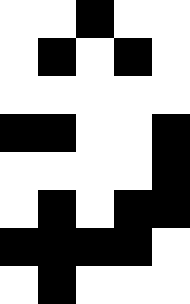[["white", "white", "black", "white", "white"], ["white", "black", "white", "black", "white"], ["white", "white", "white", "white", "white"], ["black", "black", "white", "white", "black"], ["white", "white", "white", "white", "black"], ["white", "black", "white", "black", "black"], ["black", "black", "black", "black", "white"], ["white", "black", "white", "white", "white"]]